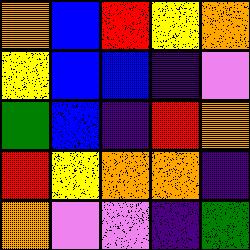[["orange", "blue", "red", "yellow", "orange"], ["yellow", "blue", "blue", "indigo", "violet"], ["green", "blue", "indigo", "red", "orange"], ["red", "yellow", "orange", "orange", "indigo"], ["orange", "violet", "violet", "indigo", "green"]]